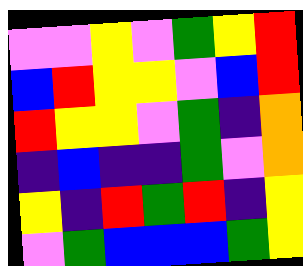[["violet", "violet", "yellow", "violet", "green", "yellow", "red"], ["blue", "red", "yellow", "yellow", "violet", "blue", "red"], ["red", "yellow", "yellow", "violet", "green", "indigo", "orange"], ["indigo", "blue", "indigo", "indigo", "green", "violet", "orange"], ["yellow", "indigo", "red", "green", "red", "indigo", "yellow"], ["violet", "green", "blue", "blue", "blue", "green", "yellow"]]